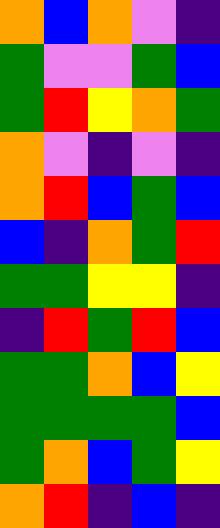[["orange", "blue", "orange", "violet", "indigo"], ["green", "violet", "violet", "green", "blue"], ["green", "red", "yellow", "orange", "green"], ["orange", "violet", "indigo", "violet", "indigo"], ["orange", "red", "blue", "green", "blue"], ["blue", "indigo", "orange", "green", "red"], ["green", "green", "yellow", "yellow", "indigo"], ["indigo", "red", "green", "red", "blue"], ["green", "green", "orange", "blue", "yellow"], ["green", "green", "green", "green", "blue"], ["green", "orange", "blue", "green", "yellow"], ["orange", "red", "indigo", "blue", "indigo"]]